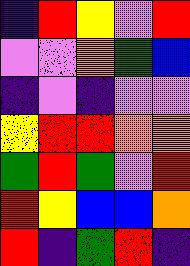[["indigo", "red", "yellow", "violet", "red"], ["violet", "violet", "orange", "green", "blue"], ["indigo", "violet", "indigo", "violet", "violet"], ["yellow", "red", "red", "orange", "orange"], ["green", "red", "green", "violet", "red"], ["red", "yellow", "blue", "blue", "orange"], ["red", "indigo", "green", "red", "indigo"]]